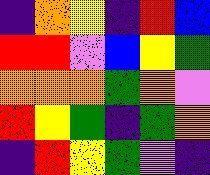[["indigo", "orange", "yellow", "indigo", "red", "blue"], ["red", "red", "violet", "blue", "yellow", "green"], ["orange", "orange", "orange", "green", "orange", "violet"], ["red", "yellow", "green", "indigo", "green", "orange"], ["indigo", "red", "yellow", "green", "violet", "indigo"]]